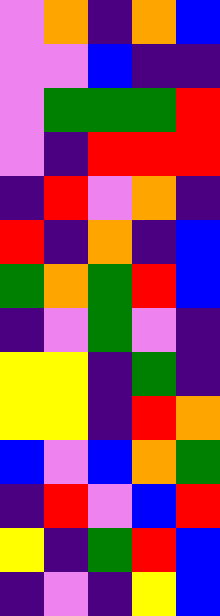[["violet", "orange", "indigo", "orange", "blue"], ["violet", "violet", "blue", "indigo", "indigo"], ["violet", "green", "green", "green", "red"], ["violet", "indigo", "red", "red", "red"], ["indigo", "red", "violet", "orange", "indigo"], ["red", "indigo", "orange", "indigo", "blue"], ["green", "orange", "green", "red", "blue"], ["indigo", "violet", "green", "violet", "indigo"], ["yellow", "yellow", "indigo", "green", "indigo"], ["yellow", "yellow", "indigo", "red", "orange"], ["blue", "violet", "blue", "orange", "green"], ["indigo", "red", "violet", "blue", "red"], ["yellow", "indigo", "green", "red", "blue"], ["indigo", "violet", "indigo", "yellow", "blue"]]